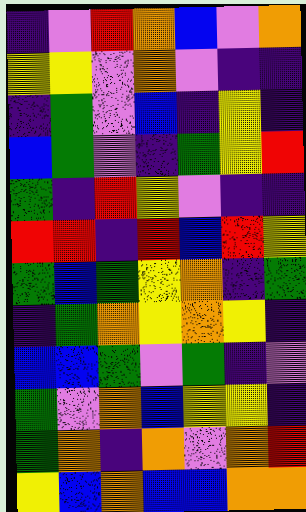[["indigo", "violet", "red", "orange", "blue", "violet", "orange"], ["yellow", "yellow", "violet", "orange", "violet", "indigo", "indigo"], ["indigo", "green", "violet", "blue", "indigo", "yellow", "indigo"], ["blue", "green", "violet", "indigo", "green", "yellow", "red"], ["green", "indigo", "red", "yellow", "violet", "indigo", "indigo"], ["red", "red", "indigo", "red", "blue", "red", "yellow"], ["green", "blue", "green", "yellow", "orange", "indigo", "green"], ["indigo", "green", "orange", "yellow", "orange", "yellow", "indigo"], ["blue", "blue", "green", "violet", "green", "indigo", "violet"], ["green", "violet", "orange", "blue", "yellow", "yellow", "indigo"], ["green", "orange", "indigo", "orange", "violet", "orange", "red"], ["yellow", "blue", "orange", "blue", "blue", "orange", "orange"]]